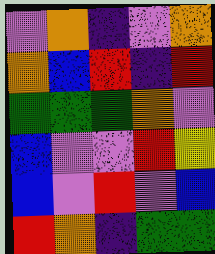[["violet", "orange", "indigo", "violet", "orange"], ["orange", "blue", "red", "indigo", "red"], ["green", "green", "green", "orange", "violet"], ["blue", "violet", "violet", "red", "yellow"], ["blue", "violet", "red", "violet", "blue"], ["red", "orange", "indigo", "green", "green"]]